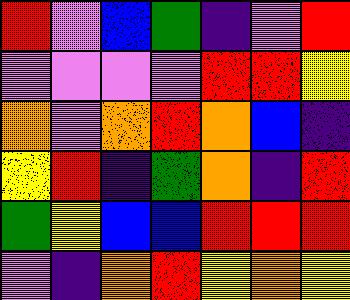[["red", "violet", "blue", "green", "indigo", "violet", "red"], ["violet", "violet", "violet", "violet", "red", "red", "yellow"], ["orange", "violet", "orange", "red", "orange", "blue", "indigo"], ["yellow", "red", "indigo", "green", "orange", "indigo", "red"], ["green", "yellow", "blue", "blue", "red", "red", "red"], ["violet", "indigo", "orange", "red", "yellow", "orange", "yellow"]]